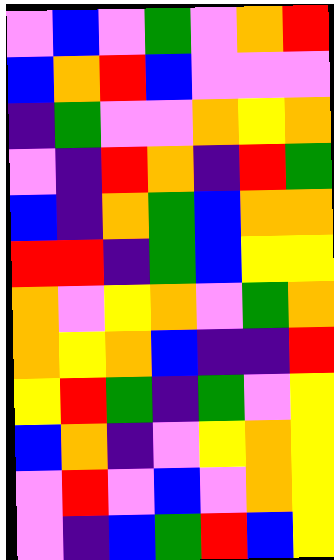[["violet", "blue", "violet", "green", "violet", "orange", "red"], ["blue", "orange", "red", "blue", "violet", "violet", "violet"], ["indigo", "green", "violet", "violet", "orange", "yellow", "orange"], ["violet", "indigo", "red", "orange", "indigo", "red", "green"], ["blue", "indigo", "orange", "green", "blue", "orange", "orange"], ["red", "red", "indigo", "green", "blue", "yellow", "yellow"], ["orange", "violet", "yellow", "orange", "violet", "green", "orange"], ["orange", "yellow", "orange", "blue", "indigo", "indigo", "red"], ["yellow", "red", "green", "indigo", "green", "violet", "yellow"], ["blue", "orange", "indigo", "violet", "yellow", "orange", "yellow"], ["violet", "red", "violet", "blue", "violet", "orange", "yellow"], ["violet", "indigo", "blue", "green", "red", "blue", "yellow"]]